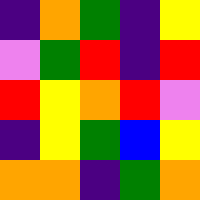[["indigo", "orange", "green", "indigo", "yellow"], ["violet", "green", "red", "indigo", "red"], ["red", "yellow", "orange", "red", "violet"], ["indigo", "yellow", "green", "blue", "yellow"], ["orange", "orange", "indigo", "green", "orange"]]